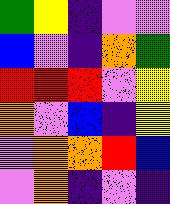[["green", "yellow", "indigo", "violet", "violet"], ["blue", "violet", "indigo", "orange", "green"], ["red", "red", "red", "violet", "yellow"], ["orange", "violet", "blue", "indigo", "yellow"], ["violet", "orange", "orange", "red", "blue"], ["violet", "orange", "indigo", "violet", "indigo"]]